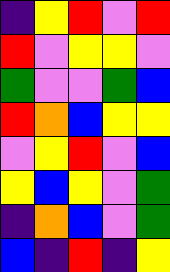[["indigo", "yellow", "red", "violet", "red"], ["red", "violet", "yellow", "yellow", "violet"], ["green", "violet", "violet", "green", "blue"], ["red", "orange", "blue", "yellow", "yellow"], ["violet", "yellow", "red", "violet", "blue"], ["yellow", "blue", "yellow", "violet", "green"], ["indigo", "orange", "blue", "violet", "green"], ["blue", "indigo", "red", "indigo", "yellow"]]